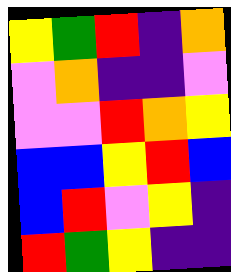[["yellow", "green", "red", "indigo", "orange"], ["violet", "orange", "indigo", "indigo", "violet"], ["violet", "violet", "red", "orange", "yellow"], ["blue", "blue", "yellow", "red", "blue"], ["blue", "red", "violet", "yellow", "indigo"], ["red", "green", "yellow", "indigo", "indigo"]]